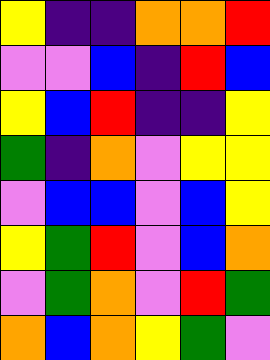[["yellow", "indigo", "indigo", "orange", "orange", "red"], ["violet", "violet", "blue", "indigo", "red", "blue"], ["yellow", "blue", "red", "indigo", "indigo", "yellow"], ["green", "indigo", "orange", "violet", "yellow", "yellow"], ["violet", "blue", "blue", "violet", "blue", "yellow"], ["yellow", "green", "red", "violet", "blue", "orange"], ["violet", "green", "orange", "violet", "red", "green"], ["orange", "blue", "orange", "yellow", "green", "violet"]]